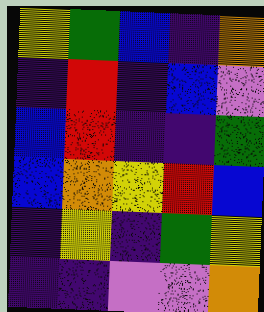[["yellow", "green", "blue", "indigo", "orange"], ["indigo", "red", "indigo", "blue", "violet"], ["blue", "red", "indigo", "indigo", "green"], ["blue", "orange", "yellow", "red", "blue"], ["indigo", "yellow", "indigo", "green", "yellow"], ["indigo", "indigo", "violet", "violet", "orange"]]